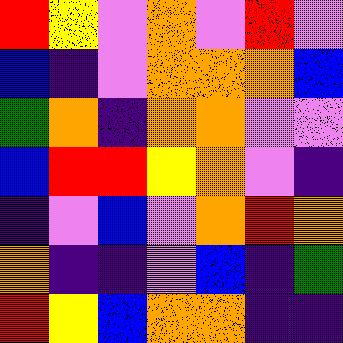[["red", "yellow", "violet", "orange", "violet", "red", "violet"], ["blue", "indigo", "violet", "orange", "orange", "orange", "blue"], ["green", "orange", "indigo", "orange", "orange", "violet", "violet"], ["blue", "red", "red", "yellow", "orange", "violet", "indigo"], ["indigo", "violet", "blue", "violet", "orange", "red", "orange"], ["orange", "indigo", "indigo", "violet", "blue", "indigo", "green"], ["red", "yellow", "blue", "orange", "orange", "indigo", "indigo"]]